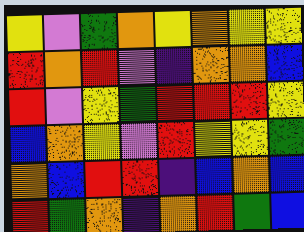[["yellow", "violet", "green", "orange", "yellow", "orange", "yellow", "yellow"], ["red", "orange", "red", "violet", "indigo", "orange", "orange", "blue"], ["red", "violet", "yellow", "green", "red", "red", "red", "yellow"], ["blue", "orange", "yellow", "violet", "red", "yellow", "yellow", "green"], ["orange", "blue", "red", "red", "indigo", "blue", "orange", "blue"], ["red", "green", "orange", "indigo", "orange", "red", "green", "blue"]]